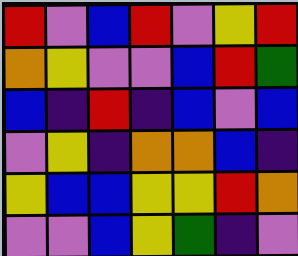[["red", "violet", "blue", "red", "violet", "yellow", "red"], ["orange", "yellow", "violet", "violet", "blue", "red", "green"], ["blue", "indigo", "red", "indigo", "blue", "violet", "blue"], ["violet", "yellow", "indigo", "orange", "orange", "blue", "indigo"], ["yellow", "blue", "blue", "yellow", "yellow", "red", "orange"], ["violet", "violet", "blue", "yellow", "green", "indigo", "violet"]]